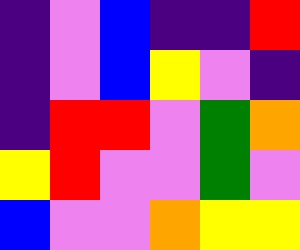[["indigo", "violet", "blue", "indigo", "indigo", "red"], ["indigo", "violet", "blue", "yellow", "violet", "indigo"], ["indigo", "red", "red", "violet", "green", "orange"], ["yellow", "red", "violet", "violet", "green", "violet"], ["blue", "violet", "violet", "orange", "yellow", "yellow"]]